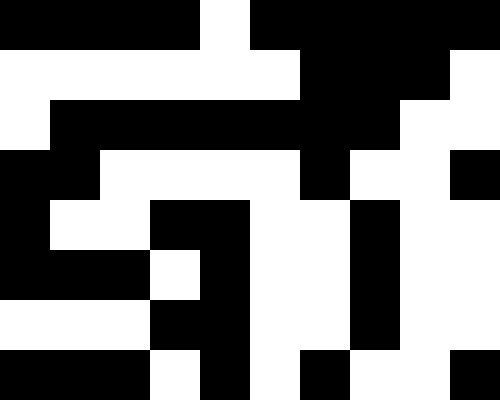[["black", "black", "black", "black", "white", "black", "black", "black", "black", "black"], ["white", "white", "white", "white", "white", "white", "black", "black", "black", "white"], ["white", "black", "black", "black", "black", "black", "black", "black", "white", "white"], ["black", "black", "white", "white", "white", "white", "black", "white", "white", "black"], ["black", "white", "white", "black", "black", "white", "white", "black", "white", "white"], ["black", "black", "black", "white", "black", "white", "white", "black", "white", "white"], ["white", "white", "white", "black", "black", "white", "white", "black", "white", "white"], ["black", "black", "black", "white", "black", "white", "black", "white", "white", "black"]]